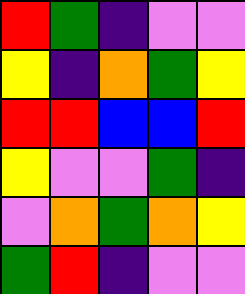[["red", "green", "indigo", "violet", "violet"], ["yellow", "indigo", "orange", "green", "yellow"], ["red", "red", "blue", "blue", "red"], ["yellow", "violet", "violet", "green", "indigo"], ["violet", "orange", "green", "orange", "yellow"], ["green", "red", "indigo", "violet", "violet"]]